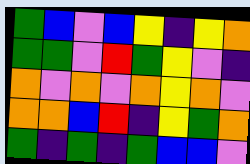[["green", "blue", "violet", "blue", "yellow", "indigo", "yellow", "orange"], ["green", "green", "violet", "red", "green", "yellow", "violet", "indigo"], ["orange", "violet", "orange", "violet", "orange", "yellow", "orange", "violet"], ["orange", "orange", "blue", "red", "indigo", "yellow", "green", "orange"], ["green", "indigo", "green", "indigo", "green", "blue", "blue", "violet"]]